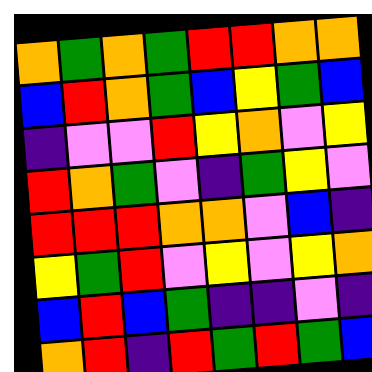[["orange", "green", "orange", "green", "red", "red", "orange", "orange"], ["blue", "red", "orange", "green", "blue", "yellow", "green", "blue"], ["indigo", "violet", "violet", "red", "yellow", "orange", "violet", "yellow"], ["red", "orange", "green", "violet", "indigo", "green", "yellow", "violet"], ["red", "red", "red", "orange", "orange", "violet", "blue", "indigo"], ["yellow", "green", "red", "violet", "yellow", "violet", "yellow", "orange"], ["blue", "red", "blue", "green", "indigo", "indigo", "violet", "indigo"], ["orange", "red", "indigo", "red", "green", "red", "green", "blue"]]